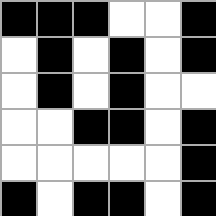[["black", "black", "black", "white", "white", "black"], ["white", "black", "white", "black", "white", "black"], ["white", "black", "white", "black", "white", "white"], ["white", "white", "black", "black", "white", "black"], ["white", "white", "white", "white", "white", "black"], ["black", "white", "black", "black", "white", "black"]]